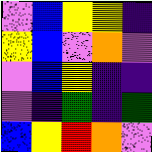[["violet", "blue", "yellow", "yellow", "indigo"], ["yellow", "blue", "violet", "orange", "violet"], ["violet", "blue", "yellow", "indigo", "indigo"], ["violet", "indigo", "green", "indigo", "green"], ["blue", "yellow", "red", "orange", "violet"]]